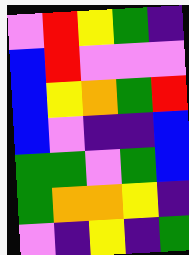[["violet", "red", "yellow", "green", "indigo"], ["blue", "red", "violet", "violet", "violet"], ["blue", "yellow", "orange", "green", "red"], ["blue", "violet", "indigo", "indigo", "blue"], ["green", "green", "violet", "green", "blue"], ["green", "orange", "orange", "yellow", "indigo"], ["violet", "indigo", "yellow", "indigo", "green"]]